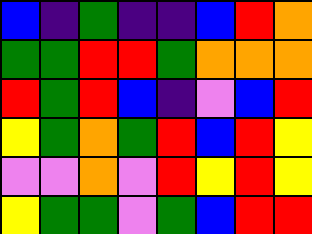[["blue", "indigo", "green", "indigo", "indigo", "blue", "red", "orange"], ["green", "green", "red", "red", "green", "orange", "orange", "orange"], ["red", "green", "red", "blue", "indigo", "violet", "blue", "red"], ["yellow", "green", "orange", "green", "red", "blue", "red", "yellow"], ["violet", "violet", "orange", "violet", "red", "yellow", "red", "yellow"], ["yellow", "green", "green", "violet", "green", "blue", "red", "red"]]